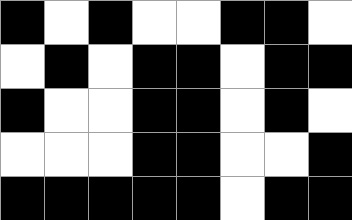[["black", "white", "black", "white", "white", "black", "black", "white"], ["white", "black", "white", "black", "black", "white", "black", "black"], ["black", "white", "white", "black", "black", "white", "black", "white"], ["white", "white", "white", "black", "black", "white", "white", "black"], ["black", "black", "black", "black", "black", "white", "black", "black"]]